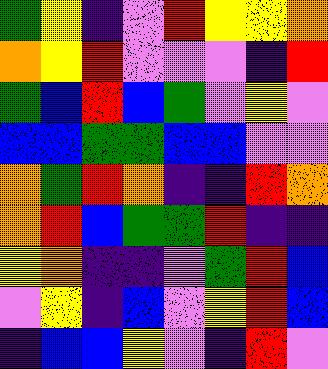[["green", "yellow", "indigo", "violet", "red", "yellow", "yellow", "orange"], ["orange", "yellow", "red", "violet", "violet", "violet", "indigo", "red"], ["green", "blue", "red", "blue", "green", "violet", "yellow", "violet"], ["blue", "blue", "green", "green", "blue", "blue", "violet", "violet"], ["orange", "green", "red", "orange", "indigo", "indigo", "red", "orange"], ["orange", "red", "blue", "green", "green", "red", "indigo", "indigo"], ["yellow", "orange", "indigo", "indigo", "violet", "green", "red", "blue"], ["violet", "yellow", "indigo", "blue", "violet", "yellow", "red", "blue"], ["indigo", "blue", "blue", "yellow", "violet", "indigo", "red", "violet"]]